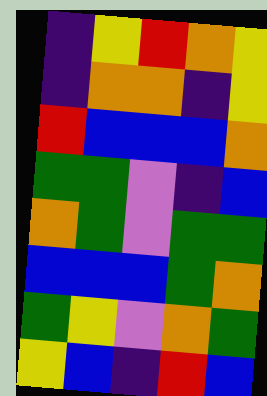[["indigo", "yellow", "red", "orange", "yellow"], ["indigo", "orange", "orange", "indigo", "yellow"], ["red", "blue", "blue", "blue", "orange"], ["green", "green", "violet", "indigo", "blue"], ["orange", "green", "violet", "green", "green"], ["blue", "blue", "blue", "green", "orange"], ["green", "yellow", "violet", "orange", "green"], ["yellow", "blue", "indigo", "red", "blue"]]